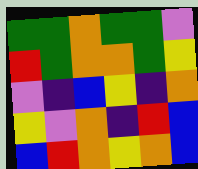[["green", "green", "orange", "green", "green", "violet"], ["red", "green", "orange", "orange", "green", "yellow"], ["violet", "indigo", "blue", "yellow", "indigo", "orange"], ["yellow", "violet", "orange", "indigo", "red", "blue"], ["blue", "red", "orange", "yellow", "orange", "blue"]]